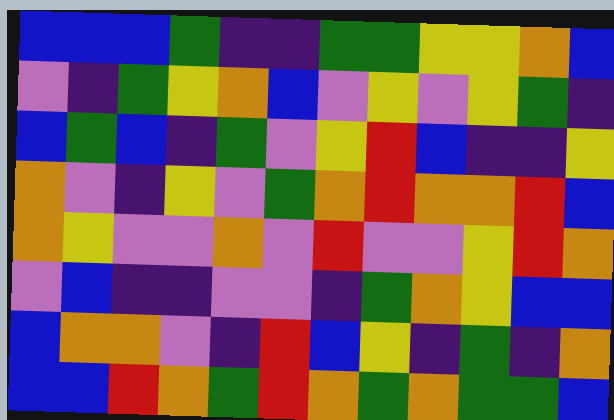[["blue", "blue", "blue", "green", "indigo", "indigo", "green", "green", "yellow", "yellow", "orange", "blue"], ["violet", "indigo", "green", "yellow", "orange", "blue", "violet", "yellow", "violet", "yellow", "green", "indigo"], ["blue", "green", "blue", "indigo", "green", "violet", "yellow", "red", "blue", "indigo", "indigo", "yellow"], ["orange", "violet", "indigo", "yellow", "violet", "green", "orange", "red", "orange", "orange", "red", "blue"], ["orange", "yellow", "violet", "violet", "orange", "violet", "red", "violet", "violet", "yellow", "red", "orange"], ["violet", "blue", "indigo", "indigo", "violet", "violet", "indigo", "green", "orange", "yellow", "blue", "blue"], ["blue", "orange", "orange", "violet", "indigo", "red", "blue", "yellow", "indigo", "green", "indigo", "orange"], ["blue", "blue", "red", "orange", "green", "red", "orange", "green", "orange", "green", "green", "blue"]]